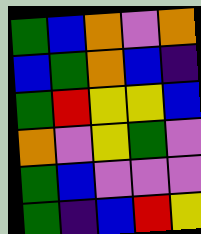[["green", "blue", "orange", "violet", "orange"], ["blue", "green", "orange", "blue", "indigo"], ["green", "red", "yellow", "yellow", "blue"], ["orange", "violet", "yellow", "green", "violet"], ["green", "blue", "violet", "violet", "violet"], ["green", "indigo", "blue", "red", "yellow"]]